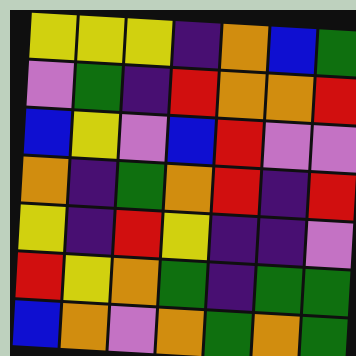[["yellow", "yellow", "yellow", "indigo", "orange", "blue", "green"], ["violet", "green", "indigo", "red", "orange", "orange", "red"], ["blue", "yellow", "violet", "blue", "red", "violet", "violet"], ["orange", "indigo", "green", "orange", "red", "indigo", "red"], ["yellow", "indigo", "red", "yellow", "indigo", "indigo", "violet"], ["red", "yellow", "orange", "green", "indigo", "green", "green"], ["blue", "orange", "violet", "orange", "green", "orange", "green"]]